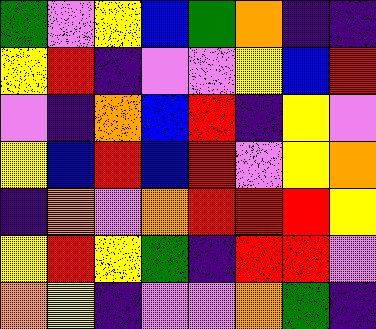[["green", "violet", "yellow", "blue", "green", "orange", "indigo", "indigo"], ["yellow", "red", "indigo", "violet", "violet", "yellow", "blue", "red"], ["violet", "indigo", "orange", "blue", "red", "indigo", "yellow", "violet"], ["yellow", "blue", "red", "blue", "red", "violet", "yellow", "orange"], ["indigo", "orange", "violet", "orange", "red", "red", "red", "yellow"], ["yellow", "red", "yellow", "green", "indigo", "red", "red", "violet"], ["orange", "yellow", "indigo", "violet", "violet", "orange", "green", "indigo"]]